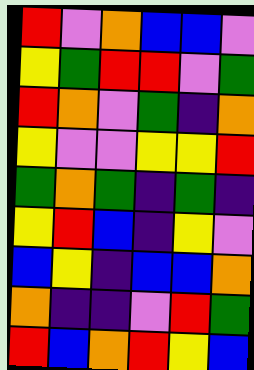[["red", "violet", "orange", "blue", "blue", "violet"], ["yellow", "green", "red", "red", "violet", "green"], ["red", "orange", "violet", "green", "indigo", "orange"], ["yellow", "violet", "violet", "yellow", "yellow", "red"], ["green", "orange", "green", "indigo", "green", "indigo"], ["yellow", "red", "blue", "indigo", "yellow", "violet"], ["blue", "yellow", "indigo", "blue", "blue", "orange"], ["orange", "indigo", "indigo", "violet", "red", "green"], ["red", "blue", "orange", "red", "yellow", "blue"]]